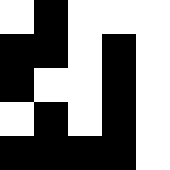[["white", "black", "white", "white", "white"], ["black", "black", "white", "black", "white"], ["black", "white", "white", "black", "white"], ["white", "black", "white", "black", "white"], ["black", "black", "black", "black", "white"]]